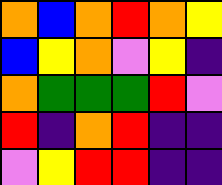[["orange", "blue", "orange", "red", "orange", "yellow"], ["blue", "yellow", "orange", "violet", "yellow", "indigo"], ["orange", "green", "green", "green", "red", "violet"], ["red", "indigo", "orange", "red", "indigo", "indigo"], ["violet", "yellow", "red", "red", "indigo", "indigo"]]